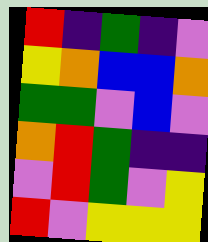[["red", "indigo", "green", "indigo", "violet"], ["yellow", "orange", "blue", "blue", "orange"], ["green", "green", "violet", "blue", "violet"], ["orange", "red", "green", "indigo", "indigo"], ["violet", "red", "green", "violet", "yellow"], ["red", "violet", "yellow", "yellow", "yellow"]]